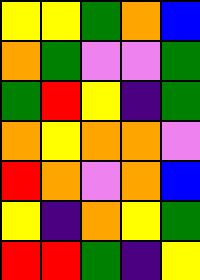[["yellow", "yellow", "green", "orange", "blue"], ["orange", "green", "violet", "violet", "green"], ["green", "red", "yellow", "indigo", "green"], ["orange", "yellow", "orange", "orange", "violet"], ["red", "orange", "violet", "orange", "blue"], ["yellow", "indigo", "orange", "yellow", "green"], ["red", "red", "green", "indigo", "yellow"]]